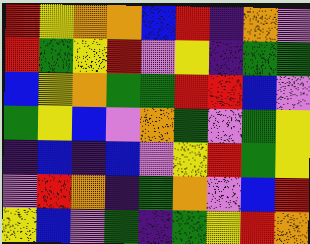[["red", "yellow", "orange", "orange", "blue", "red", "indigo", "orange", "violet"], ["red", "green", "yellow", "red", "violet", "yellow", "indigo", "green", "green"], ["blue", "yellow", "orange", "green", "green", "red", "red", "blue", "violet"], ["green", "yellow", "blue", "violet", "orange", "green", "violet", "green", "yellow"], ["indigo", "blue", "indigo", "blue", "violet", "yellow", "red", "green", "yellow"], ["violet", "red", "orange", "indigo", "green", "orange", "violet", "blue", "red"], ["yellow", "blue", "violet", "green", "indigo", "green", "yellow", "red", "orange"]]